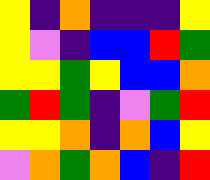[["yellow", "indigo", "orange", "indigo", "indigo", "indigo", "yellow"], ["yellow", "violet", "indigo", "blue", "blue", "red", "green"], ["yellow", "yellow", "green", "yellow", "blue", "blue", "orange"], ["green", "red", "green", "indigo", "violet", "green", "red"], ["yellow", "yellow", "orange", "indigo", "orange", "blue", "yellow"], ["violet", "orange", "green", "orange", "blue", "indigo", "red"]]